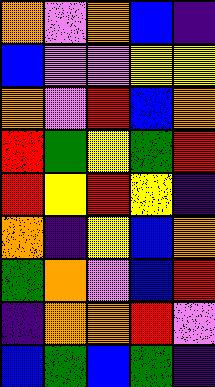[["orange", "violet", "orange", "blue", "indigo"], ["blue", "violet", "violet", "yellow", "yellow"], ["orange", "violet", "red", "blue", "orange"], ["red", "green", "yellow", "green", "red"], ["red", "yellow", "red", "yellow", "indigo"], ["orange", "indigo", "yellow", "blue", "orange"], ["green", "orange", "violet", "blue", "red"], ["indigo", "orange", "orange", "red", "violet"], ["blue", "green", "blue", "green", "indigo"]]